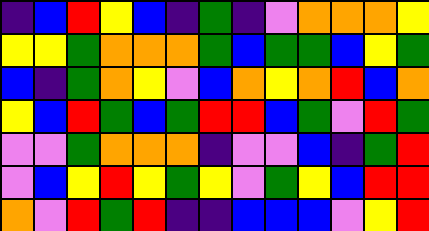[["indigo", "blue", "red", "yellow", "blue", "indigo", "green", "indigo", "violet", "orange", "orange", "orange", "yellow"], ["yellow", "yellow", "green", "orange", "orange", "orange", "green", "blue", "green", "green", "blue", "yellow", "green"], ["blue", "indigo", "green", "orange", "yellow", "violet", "blue", "orange", "yellow", "orange", "red", "blue", "orange"], ["yellow", "blue", "red", "green", "blue", "green", "red", "red", "blue", "green", "violet", "red", "green"], ["violet", "violet", "green", "orange", "orange", "orange", "indigo", "violet", "violet", "blue", "indigo", "green", "red"], ["violet", "blue", "yellow", "red", "yellow", "green", "yellow", "violet", "green", "yellow", "blue", "red", "red"], ["orange", "violet", "red", "green", "red", "indigo", "indigo", "blue", "blue", "blue", "violet", "yellow", "red"]]